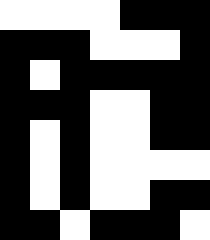[["white", "white", "white", "white", "black", "black", "black"], ["black", "black", "black", "white", "white", "white", "black"], ["black", "white", "black", "black", "black", "black", "black"], ["black", "black", "black", "white", "white", "black", "black"], ["black", "white", "black", "white", "white", "black", "black"], ["black", "white", "black", "white", "white", "white", "white"], ["black", "white", "black", "white", "white", "black", "black"], ["black", "black", "white", "black", "black", "black", "white"]]